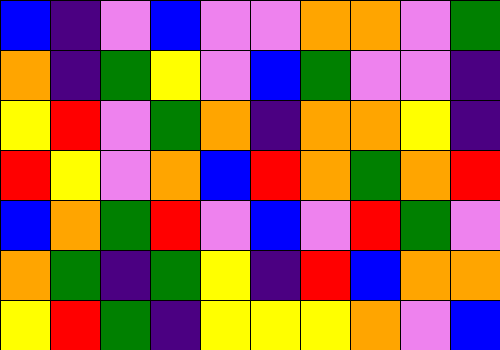[["blue", "indigo", "violet", "blue", "violet", "violet", "orange", "orange", "violet", "green"], ["orange", "indigo", "green", "yellow", "violet", "blue", "green", "violet", "violet", "indigo"], ["yellow", "red", "violet", "green", "orange", "indigo", "orange", "orange", "yellow", "indigo"], ["red", "yellow", "violet", "orange", "blue", "red", "orange", "green", "orange", "red"], ["blue", "orange", "green", "red", "violet", "blue", "violet", "red", "green", "violet"], ["orange", "green", "indigo", "green", "yellow", "indigo", "red", "blue", "orange", "orange"], ["yellow", "red", "green", "indigo", "yellow", "yellow", "yellow", "orange", "violet", "blue"]]